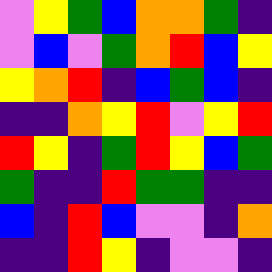[["violet", "yellow", "green", "blue", "orange", "orange", "green", "indigo"], ["violet", "blue", "violet", "green", "orange", "red", "blue", "yellow"], ["yellow", "orange", "red", "indigo", "blue", "green", "blue", "indigo"], ["indigo", "indigo", "orange", "yellow", "red", "violet", "yellow", "red"], ["red", "yellow", "indigo", "green", "red", "yellow", "blue", "green"], ["green", "indigo", "indigo", "red", "green", "green", "indigo", "indigo"], ["blue", "indigo", "red", "blue", "violet", "violet", "indigo", "orange"], ["indigo", "indigo", "red", "yellow", "indigo", "violet", "violet", "indigo"]]